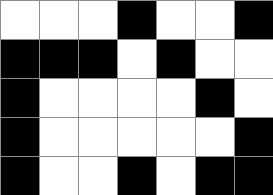[["white", "white", "white", "black", "white", "white", "black"], ["black", "black", "black", "white", "black", "white", "white"], ["black", "white", "white", "white", "white", "black", "white"], ["black", "white", "white", "white", "white", "white", "black"], ["black", "white", "white", "black", "white", "black", "black"]]